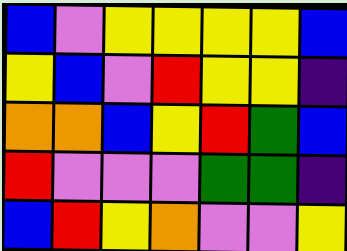[["blue", "violet", "yellow", "yellow", "yellow", "yellow", "blue"], ["yellow", "blue", "violet", "red", "yellow", "yellow", "indigo"], ["orange", "orange", "blue", "yellow", "red", "green", "blue"], ["red", "violet", "violet", "violet", "green", "green", "indigo"], ["blue", "red", "yellow", "orange", "violet", "violet", "yellow"]]